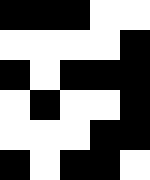[["black", "black", "black", "white", "white"], ["white", "white", "white", "white", "black"], ["black", "white", "black", "black", "black"], ["white", "black", "white", "white", "black"], ["white", "white", "white", "black", "black"], ["black", "white", "black", "black", "white"]]